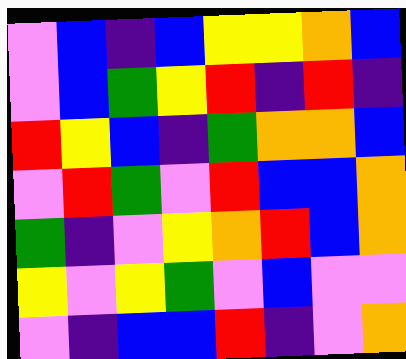[["violet", "blue", "indigo", "blue", "yellow", "yellow", "orange", "blue"], ["violet", "blue", "green", "yellow", "red", "indigo", "red", "indigo"], ["red", "yellow", "blue", "indigo", "green", "orange", "orange", "blue"], ["violet", "red", "green", "violet", "red", "blue", "blue", "orange"], ["green", "indigo", "violet", "yellow", "orange", "red", "blue", "orange"], ["yellow", "violet", "yellow", "green", "violet", "blue", "violet", "violet"], ["violet", "indigo", "blue", "blue", "red", "indigo", "violet", "orange"]]